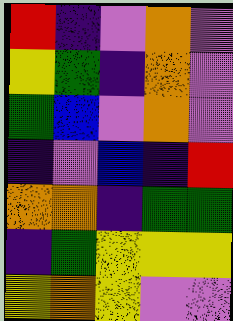[["red", "indigo", "violet", "orange", "violet"], ["yellow", "green", "indigo", "orange", "violet"], ["green", "blue", "violet", "orange", "violet"], ["indigo", "violet", "blue", "indigo", "red"], ["orange", "orange", "indigo", "green", "green"], ["indigo", "green", "yellow", "yellow", "yellow"], ["yellow", "orange", "yellow", "violet", "violet"]]